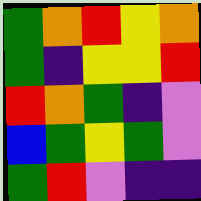[["green", "orange", "red", "yellow", "orange"], ["green", "indigo", "yellow", "yellow", "red"], ["red", "orange", "green", "indigo", "violet"], ["blue", "green", "yellow", "green", "violet"], ["green", "red", "violet", "indigo", "indigo"]]